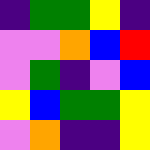[["indigo", "green", "green", "yellow", "indigo"], ["violet", "violet", "orange", "blue", "red"], ["violet", "green", "indigo", "violet", "blue"], ["yellow", "blue", "green", "green", "yellow"], ["violet", "orange", "indigo", "indigo", "yellow"]]